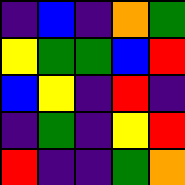[["indigo", "blue", "indigo", "orange", "green"], ["yellow", "green", "green", "blue", "red"], ["blue", "yellow", "indigo", "red", "indigo"], ["indigo", "green", "indigo", "yellow", "red"], ["red", "indigo", "indigo", "green", "orange"]]